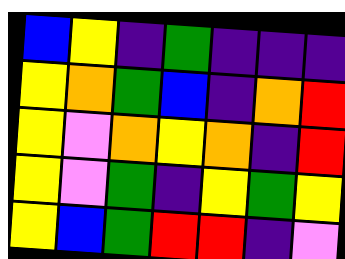[["blue", "yellow", "indigo", "green", "indigo", "indigo", "indigo"], ["yellow", "orange", "green", "blue", "indigo", "orange", "red"], ["yellow", "violet", "orange", "yellow", "orange", "indigo", "red"], ["yellow", "violet", "green", "indigo", "yellow", "green", "yellow"], ["yellow", "blue", "green", "red", "red", "indigo", "violet"]]